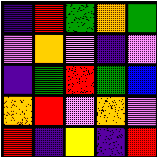[["indigo", "red", "green", "orange", "green"], ["violet", "orange", "violet", "indigo", "violet"], ["indigo", "green", "red", "green", "blue"], ["orange", "red", "violet", "orange", "violet"], ["red", "indigo", "yellow", "indigo", "red"]]